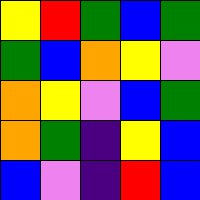[["yellow", "red", "green", "blue", "green"], ["green", "blue", "orange", "yellow", "violet"], ["orange", "yellow", "violet", "blue", "green"], ["orange", "green", "indigo", "yellow", "blue"], ["blue", "violet", "indigo", "red", "blue"]]